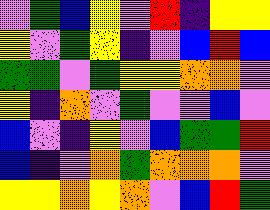[["violet", "green", "blue", "yellow", "violet", "red", "indigo", "yellow", "yellow"], ["yellow", "violet", "green", "yellow", "indigo", "violet", "blue", "red", "blue"], ["green", "green", "violet", "green", "yellow", "yellow", "orange", "orange", "violet"], ["yellow", "indigo", "orange", "violet", "green", "violet", "violet", "blue", "violet"], ["blue", "violet", "indigo", "yellow", "violet", "blue", "green", "green", "red"], ["blue", "indigo", "violet", "orange", "green", "orange", "orange", "orange", "violet"], ["yellow", "yellow", "orange", "yellow", "orange", "violet", "blue", "red", "green"]]